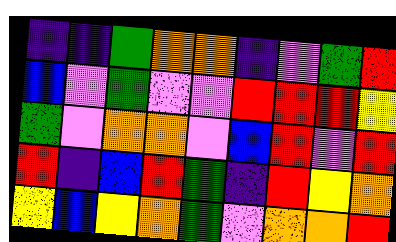[["indigo", "indigo", "green", "orange", "orange", "indigo", "violet", "green", "red"], ["blue", "violet", "green", "violet", "violet", "red", "red", "red", "yellow"], ["green", "violet", "orange", "orange", "violet", "blue", "red", "violet", "red"], ["red", "indigo", "blue", "red", "green", "indigo", "red", "yellow", "orange"], ["yellow", "blue", "yellow", "orange", "green", "violet", "orange", "orange", "red"]]